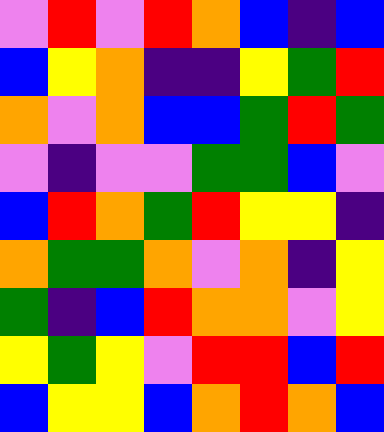[["violet", "red", "violet", "red", "orange", "blue", "indigo", "blue"], ["blue", "yellow", "orange", "indigo", "indigo", "yellow", "green", "red"], ["orange", "violet", "orange", "blue", "blue", "green", "red", "green"], ["violet", "indigo", "violet", "violet", "green", "green", "blue", "violet"], ["blue", "red", "orange", "green", "red", "yellow", "yellow", "indigo"], ["orange", "green", "green", "orange", "violet", "orange", "indigo", "yellow"], ["green", "indigo", "blue", "red", "orange", "orange", "violet", "yellow"], ["yellow", "green", "yellow", "violet", "red", "red", "blue", "red"], ["blue", "yellow", "yellow", "blue", "orange", "red", "orange", "blue"]]